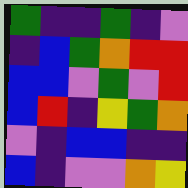[["green", "indigo", "indigo", "green", "indigo", "violet"], ["indigo", "blue", "green", "orange", "red", "red"], ["blue", "blue", "violet", "green", "violet", "red"], ["blue", "red", "indigo", "yellow", "green", "orange"], ["violet", "indigo", "blue", "blue", "indigo", "indigo"], ["blue", "indigo", "violet", "violet", "orange", "yellow"]]